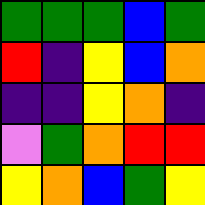[["green", "green", "green", "blue", "green"], ["red", "indigo", "yellow", "blue", "orange"], ["indigo", "indigo", "yellow", "orange", "indigo"], ["violet", "green", "orange", "red", "red"], ["yellow", "orange", "blue", "green", "yellow"]]